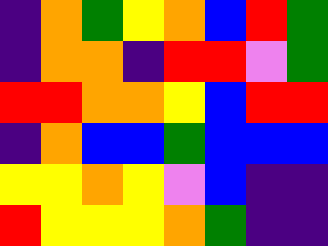[["indigo", "orange", "green", "yellow", "orange", "blue", "red", "green"], ["indigo", "orange", "orange", "indigo", "red", "red", "violet", "green"], ["red", "red", "orange", "orange", "yellow", "blue", "red", "red"], ["indigo", "orange", "blue", "blue", "green", "blue", "blue", "blue"], ["yellow", "yellow", "orange", "yellow", "violet", "blue", "indigo", "indigo"], ["red", "yellow", "yellow", "yellow", "orange", "green", "indigo", "indigo"]]